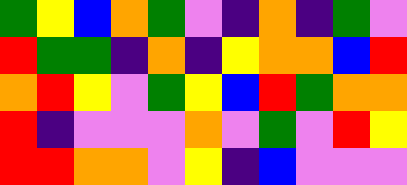[["green", "yellow", "blue", "orange", "green", "violet", "indigo", "orange", "indigo", "green", "violet"], ["red", "green", "green", "indigo", "orange", "indigo", "yellow", "orange", "orange", "blue", "red"], ["orange", "red", "yellow", "violet", "green", "yellow", "blue", "red", "green", "orange", "orange"], ["red", "indigo", "violet", "violet", "violet", "orange", "violet", "green", "violet", "red", "yellow"], ["red", "red", "orange", "orange", "violet", "yellow", "indigo", "blue", "violet", "violet", "violet"]]